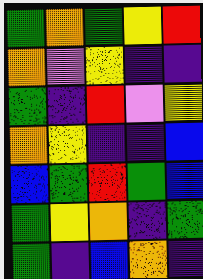[["green", "orange", "green", "yellow", "red"], ["orange", "violet", "yellow", "indigo", "indigo"], ["green", "indigo", "red", "violet", "yellow"], ["orange", "yellow", "indigo", "indigo", "blue"], ["blue", "green", "red", "green", "blue"], ["green", "yellow", "orange", "indigo", "green"], ["green", "indigo", "blue", "orange", "indigo"]]